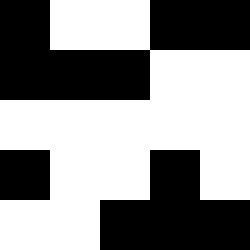[["black", "white", "white", "black", "black"], ["black", "black", "black", "white", "white"], ["white", "white", "white", "white", "white"], ["black", "white", "white", "black", "white"], ["white", "white", "black", "black", "black"]]